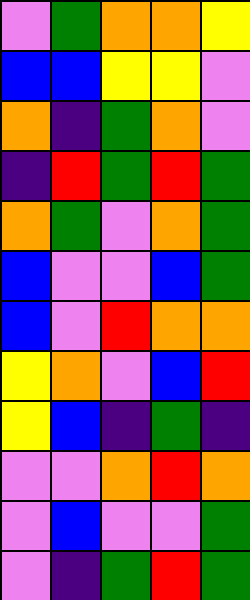[["violet", "green", "orange", "orange", "yellow"], ["blue", "blue", "yellow", "yellow", "violet"], ["orange", "indigo", "green", "orange", "violet"], ["indigo", "red", "green", "red", "green"], ["orange", "green", "violet", "orange", "green"], ["blue", "violet", "violet", "blue", "green"], ["blue", "violet", "red", "orange", "orange"], ["yellow", "orange", "violet", "blue", "red"], ["yellow", "blue", "indigo", "green", "indigo"], ["violet", "violet", "orange", "red", "orange"], ["violet", "blue", "violet", "violet", "green"], ["violet", "indigo", "green", "red", "green"]]